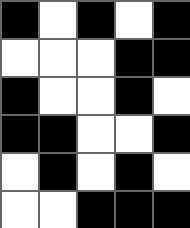[["black", "white", "black", "white", "black"], ["white", "white", "white", "black", "black"], ["black", "white", "white", "black", "white"], ["black", "black", "white", "white", "black"], ["white", "black", "white", "black", "white"], ["white", "white", "black", "black", "black"]]